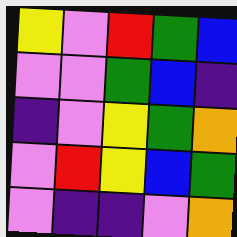[["yellow", "violet", "red", "green", "blue"], ["violet", "violet", "green", "blue", "indigo"], ["indigo", "violet", "yellow", "green", "orange"], ["violet", "red", "yellow", "blue", "green"], ["violet", "indigo", "indigo", "violet", "orange"]]